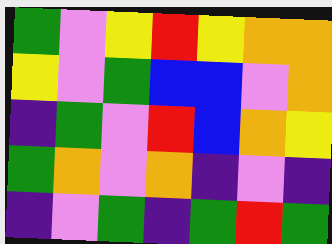[["green", "violet", "yellow", "red", "yellow", "orange", "orange"], ["yellow", "violet", "green", "blue", "blue", "violet", "orange"], ["indigo", "green", "violet", "red", "blue", "orange", "yellow"], ["green", "orange", "violet", "orange", "indigo", "violet", "indigo"], ["indigo", "violet", "green", "indigo", "green", "red", "green"]]